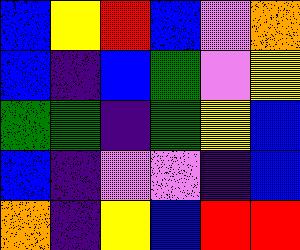[["blue", "yellow", "red", "blue", "violet", "orange"], ["blue", "indigo", "blue", "green", "violet", "yellow"], ["green", "green", "indigo", "green", "yellow", "blue"], ["blue", "indigo", "violet", "violet", "indigo", "blue"], ["orange", "indigo", "yellow", "blue", "red", "red"]]